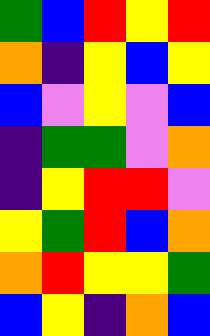[["green", "blue", "red", "yellow", "red"], ["orange", "indigo", "yellow", "blue", "yellow"], ["blue", "violet", "yellow", "violet", "blue"], ["indigo", "green", "green", "violet", "orange"], ["indigo", "yellow", "red", "red", "violet"], ["yellow", "green", "red", "blue", "orange"], ["orange", "red", "yellow", "yellow", "green"], ["blue", "yellow", "indigo", "orange", "blue"]]